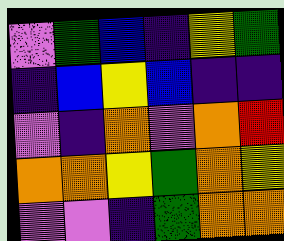[["violet", "green", "blue", "indigo", "yellow", "green"], ["indigo", "blue", "yellow", "blue", "indigo", "indigo"], ["violet", "indigo", "orange", "violet", "orange", "red"], ["orange", "orange", "yellow", "green", "orange", "yellow"], ["violet", "violet", "indigo", "green", "orange", "orange"]]